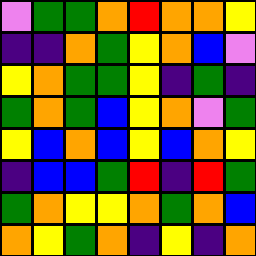[["violet", "green", "green", "orange", "red", "orange", "orange", "yellow"], ["indigo", "indigo", "orange", "green", "yellow", "orange", "blue", "violet"], ["yellow", "orange", "green", "green", "yellow", "indigo", "green", "indigo"], ["green", "orange", "green", "blue", "yellow", "orange", "violet", "green"], ["yellow", "blue", "orange", "blue", "yellow", "blue", "orange", "yellow"], ["indigo", "blue", "blue", "green", "red", "indigo", "red", "green"], ["green", "orange", "yellow", "yellow", "orange", "green", "orange", "blue"], ["orange", "yellow", "green", "orange", "indigo", "yellow", "indigo", "orange"]]